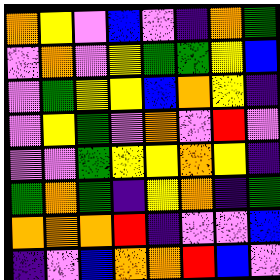[["orange", "yellow", "violet", "blue", "violet", "indigo", "orange", "green"], ["violet", "orange", "violet", "yellow", "green", "green", "yellow", "blue"], ["violet", "green", "yellow", "yellow", "blue", "orange", "yellow", "indigo"], ["violet", "yellow", "green", "violet", "orange", "violet", "red", "violet"], ["violet", "violet", "green", "yellow", "yellow", "orange", "yellow", "indigo"], ["green", "orange", "green", "indigo", "yellow", "orange", "indigo", "green"], ["orange", "orange", "orange", "red", "indigo", "violet", "violet", "blue"], ["indigo", "violet", "blue", "orange", "orange", "red", "blue", "violet"]]